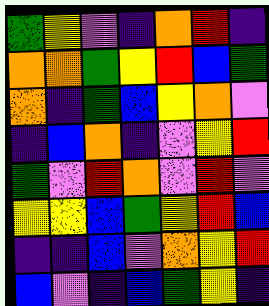[["green", "yellow", "violet", "indigo", "orange", "red", "indigo"], ["orange", "orange", "green", "yellow", "red", "blue", "green"], ["orange", "indigo", "green", "blue", "yellow", "orange", "violet"], ["indigo", "blue", "orange", "indigo", "violet", "yellow", "red"], ["green", "violet", "red", "orange", "violet", "red", "violet"], ["yellow", "yellow", "blue", "green", "yellow", "red", "blue"], ["indigo", "indigo", "blue", "violet", "orange", "yellow", "red"], ["blue", "violet", "indigo", "blue", "green", "yellow", "indigo"]]